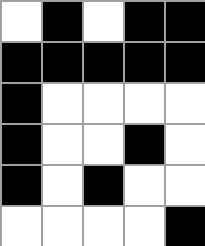[["white", "black", "white", "black", "black"], ["black", "black", "black", "black", "black"], ["black", "white", "white", "white", "white"], ["black", "white", "white", "black", "white"], ["black", "white", "black", "white", "white"], ["white", "white", "white", "white", "black"]]